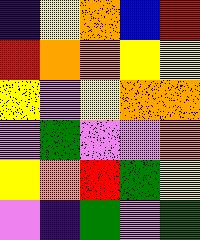[["indigo", "yellow", "orange", "blue", "red"], ["red", "orange", "orange", "yellow", "yellow"], ["yellow", "violet", "yellow", "orange", "orange"], ["violet", "green", "violet", "violet", "orange"], ["yellow", "orange", "red", "green", "yellow"], ["violet", "indigo", "green", "violet", "green"]]